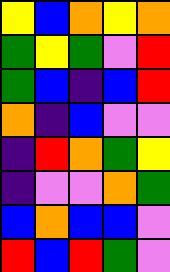[["yellow", "blue", "orange", "yellow", "orange"], ["green", "yellow", "green", "violet", "red"], ["green", "blue", "indigo", "blue", "red"], ["orange", "indigo", "blue", "violet", "violet"], ["indigo", "red", "orange", "green", "yellow"], ["indigo", "violet", "violet", "orange", "green"], ["blue", "orange", "blue", "blue", "violet"], ["red", "blue", "red", "green", "violet"]]